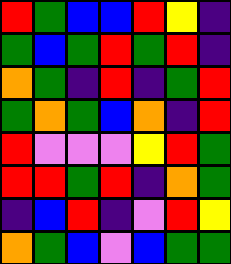[["red", "green", "blue", "blue", "red", "yellow", "indigo"], ["green", "blue", "green", "red", "green", "red", "indigo"], ["orange", "green", "indigo", "red", "indigo", "green", "red"], ["green", "orange", "green", "blue", "orange", "indigo", "red"], ["red", "violet", "violet", "violet", "yellow", "red", "green"], ["red", "red", "green", "red", "indigo", "orange", "green"], ["indigo", "blue", "red", "indigo", "violet", "red", "yellow"], ["orange", "green", "blue", "violet", "blue", "green", "green"]]